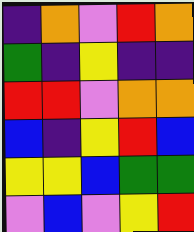[["indigo", "orange", "violet", "red", "orange"], ["green", "indigo", "yellow", "indigo", "indigo"], ["red", "red", "violet", "orange", "orange"], ["blue", "indigo", "yellow", "red", "blue"], ["yellow", "yellow", "blue", "green", "green"], ["violet", "blue", "violet", "yellow", "red"]]